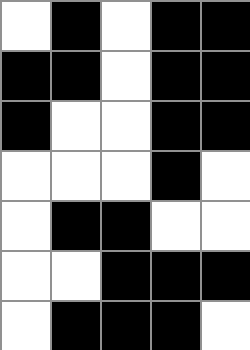[["white", "black", "white", "black", "black"], ["black", "black", "white", "black", "black"], ["black", "white", "white", "black", "black"], ["white", "white", "white", "black", "white"], ["white", "black", "black", "white", "white"], ["white", "white", "black", "black", "black"], ["white", "black", "black", "black", "white"]]